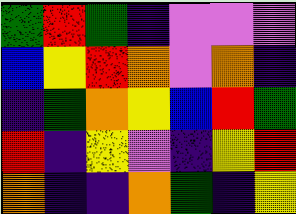[["green", "red", "green", "indigo", "violet", "violet", "violet"], ["blue", "yellow", "red", "orange", "violet", "orange", "indigo"], ["indigo", "green", "orange", "yellow", "blue", "red", "green"], ["red", "indigo", "yellow", "violet", "indigo", "yellow", "red"], ["orange", "indigo", "indigo", "orange", "green", "indigo", "yellow"]]